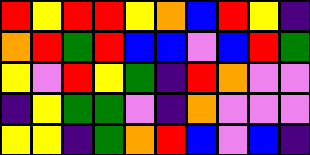[["red", "yellow", "red", "red", "yellow", "orange", "blue", "red", "yellow", "indigo"], ["orange", "red", "green", "red", "blue", "blue", "violet", "blue", "red", "green"], ["yellow", "violet", "red", "yellow", "green", "indigo", "red", "orange", "violet", "violet"], ["indigo", "yellow", "green", "green", "violet", "indigo", "orange", "violet", "violet", "violet"], ["yellow", "yellow", "indigo", "green", "orange", "red", "blue", "violet", "blue", "indigo"]]